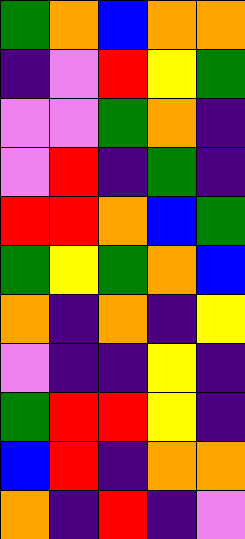[["green", "orange", "blue", "orange", "orange"], ["indigo", "violet", "red", "yellow", "green"], ["violet", "violet", "green", "orange", "indigo"], ["violet", "red", "indigo", "green", "indigo"], ["red", "red", "orange", "blue", "green"], ["green", "yellow", "green", "orange", "blue"], ["orange", "indigo", "orange", "indigo", "yellow"], ["violet", "indigo", "indigo", "yellow", "indigo"], ["green", "red", "red", "yellow", "indigo"], ["blue", "red", "indigo", "orange", "orange"], ["orange", "indigo", "red", "indigo", "violet"]]